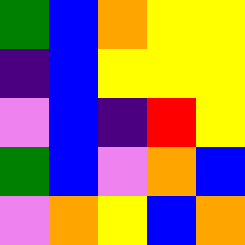[["green", "blue", "orange", "yellow", "yellow"], ["indigo", "blue", "yellow", "yellow", "yellow"], ["violet", "blue", "indigo", "red", "yellow"], ["green", "blue", "violet", "orange", "blue"], ["violet", "orange", "yellow", "blue", "orange"]]